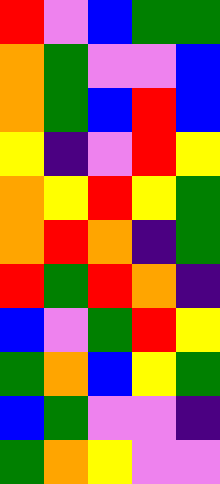[["red", "violet", "blue", "green", "green"], ["orange", "green", "violet", "violet", "blue"], ["orange", "green", "blue", "red", "blue"], ["yellow", "indigo", "violet", "red", "yellow"], ["orange", "yellow", "red", "yellow", "green"], ["orange", "red", "orange", "indigo", "green"], ["red", "green", "red", "orange", "indigo"], ["blue", "violet", "green", "red", "yellow"], ["green", "orange", "blue", "yellow", "green"], ["blue", "green", "violet", "violet", "indigo"], ["green", "orange", "yellow", "violet", "violet"]]